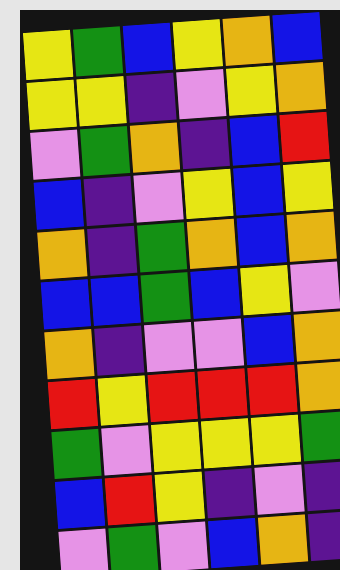[["yellow", "green", "blue", "yellow", "orange", "blue"], ["yellow", "yellow", "indigo", "violet", "yellow", "orange"], ["violet", "green", "orange", "indigo", "blue", "red"], ["blue", "indigo", "violet", "yellow", "blue", "yellow"], ["orange", "indigo", "green", "orange", "blue", "orange"], ["blue", "blue", "green", "blue", "yellow", "violet"], ["orange", "indigo", "violet", "violet", "blue", "orange"], ["red", "yellow", "red", "red", "red", "orange"], ["green", "violet", "yellow", "yellow", "yellow", "green"], ["blue", "red", "yellow", "indigo", "violet", "indigo"], ["violet", "green", "violet", "blue", "orange", "indigo"]]